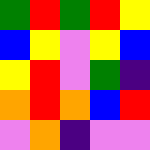[["green", "red", "green", "red", "yellow"], ["blue", "yellow", "violet", "yellow", "blue"], ["yellow", "red", "violet", "green", "indigo"], ["orange", "red", "orange", "blue", "red"], ["violet", "orange", "indigo", "violet", "violet"]]